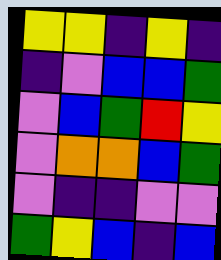[["yellow", "yellow", "indigo", "yellow", "indigo"], ["indigo", "violet", "blue", "blue", "green"], ["violet", "blue", "green", "red", "yellow"], ["violet", "orange", "orange", "blue", "green"], ["violet", "indigo", "indigo", "violet", "violet"], ["green", "yellow", "blue", "indigo", "blue"]]